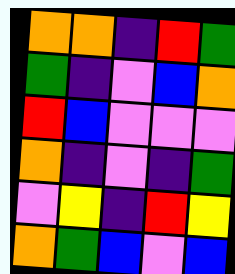[["orange", "orange", "indigo", "red", "green"], ["green", "indigo", "violet", "blue", "orange"], ["red", "blue", "violet", "violet", "violet"], ["orange", "indigo", "violet", "indigo", "green"], ["violet", "yellow", "indigo", "red", "yellow"], ["orange", "green", "blue", "violet", "blue"]]